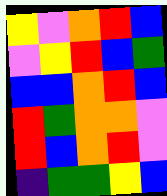[["yellow", "violet", "orange", "red", "blue"], ["violet", "yellow", "red", "blue", "green"], ["blue", "blue", "orange", "red", "blue"], ["red", "green", "orange", "orange", "violet"], ["red", "blue", "orange", "red", "violet"], ["indigo", "green", "green", "yellow", "blue"]]